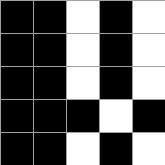[["black", "black", "white", "black", "white"], ["black", "black", "white", "black", "white"], ["black", "black", "white", "black", "white"], ["black", "black", "black", "white", "black"], ["black", "black", "white", "black", "white"]]